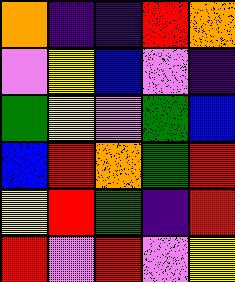[["orange", "indigo", "indigo", "red", "orange"], ["violet", "yellow", "blue", "violet", "indigo"], ["green", "yellow", "violet", "green", "blue"], ["blue", "red", "orange", "green", "red"], ["yellow", "red", "green", "indigo", "red"], ["red", "violet", "red", "violet", "yellow"]]